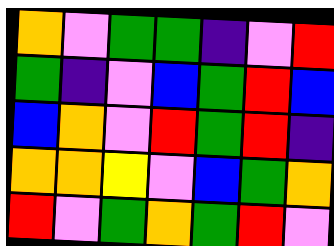[["orange", "violet", "green", "green", "indigo", "violet", "red"], ["green", "indigo", "violet", "blue", "green", "red", "blue"], ["blue", "orange", "violet", "red", "green", "red", "indigo"], ["orange", "orange", "yellow", "violet", "blue", "green", "orange"], ["red", "violet", "green", "orange", "green", "red", "violet"]]